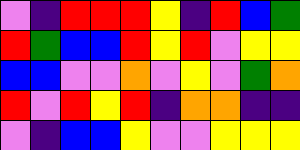[["violet", "indigo", "red", "red", "red", "yellow", "indigo", "red", "blue", "green"], ["red", "green", "blue", "blue", "red", "yellow", "red", "violet", "yellow", "yellow"], ["blue", "blue", "violet", "violet", "orange", "violet", "yellow", "violet", "green", "orange"], ["red", "violet", "red", "yellow", "red", "indigo", "orange", "orange", "indigo", "indigo"], ["violet", "indigo", "blue", "blue", "yellow", "violet", "violet", "yellow", "yellow", "yellow"]]